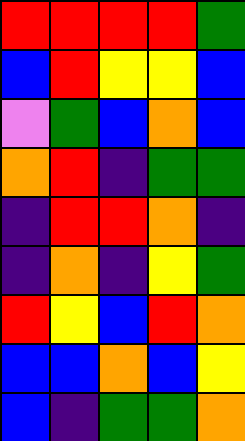[["red", "red", "red", "red", "green"], ["blue", "red", "yellow", "yellow", "blue"], ["violet", "green", "blue", "orange", "blue"], ["orange", "red", "indigo", "green", "green"], ["indigo", "red", "red", "orange", "indigo"], ["indigo", "orange", "indigo", "yellow", "green"], ["red", "yellow", "blue", "red", "orange"], ["blue", "blue", "orange", "blue", "yellow"], ["blue", "indigo", "green", "green", "orange"]]